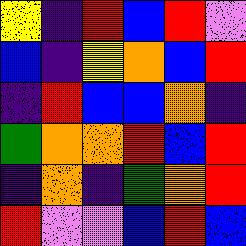[["yellow", "indigo", "red", "blue", "red", "violet"], ["blue", "indigo", "yellow", "orange", "blue", "red"], ["indigo", "red", "blue", "blue", "orange", "indigo"], ["green", "orange", "orange", "red", "blue", "red"], ["indigo", "orange", "indigo", "green", "orange", "red"], ["red", "violet", "violet", "blue", "red", "blue"]]